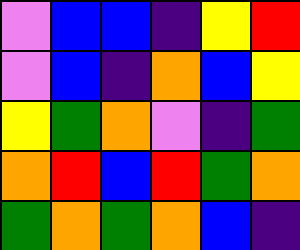[["violet", "blue", "blue", "indigo", "yellow", "red"], ["violet", "blue", "indigo", "orange", "blue", "yellow"], ["yellow", "green", "orange", "violet", "indigo", "green"], ["orange", "red", "blue", "red", "green", "orange"], ["green", "orange", "green", "orange", "blue", "indigo"]]